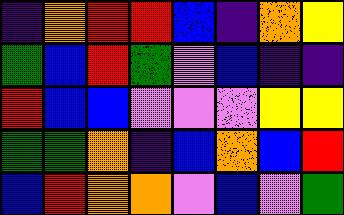[["indigo", "orange", "red", "red", "blue", "indigo", "orange", "yellow"], ["green", "blue", "red", "green", "violet", "blue", "indigo", "indigo"], ["red", "blue", "blue", "violet", "violet", "violet", "yellow", "yellow"], ["green", "green", "orange", "indigo", "blue", "orange", "blue", "red"], ["blue", "red", "orange", "orange", "violet", "blue", "violet", "green"]]